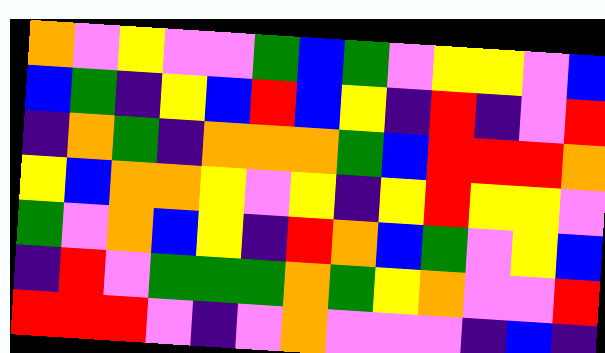[["orange", "violet", "yellow", "violet", "violet", "green", "blue", "green", "violet", "yellow", "yellow", "violet", "blue"], ["blue", "green", "indigo", "yellow", "blue", "red", "blue", "yellow", "indigo", "red", "indigo", "violet", "red"], ["indigo", "orange", "green", "indigo", "orange", "orange", "orange", "green", "blue", "red", "red", "red", "orange"], ["yellow", "blue", "orange", "orange", "yellow", "violet", "yellow", "indigo", "yellow", "red", "yellow", "yellow", "violet"], ["green", "violet", "orange", "blue", "yellow", "indigo", "red", "orange", "blue", "green", "violet", "yellow", "blue"], ["indigo", "red", "violet", "green", "green", "green", "orange", "green", "yellow", "orange", "violet", "violet", "red"], ["red", "red", "red", "violet", "indigo", "violet", "orange", "violet", "violet", "violet", "indigo", "blue", "indigo"]]